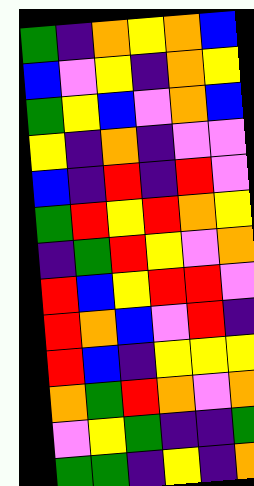[["green", "indigo", "orange", "yellow", "orange", "blue"], ["blue", "violet", "yellow", "indigo", "orange", "yellow"], ["green", "yellow", "blue", "violet", "orange", "blue"], ["yellow", "indigo", "orange", "indigo", "violet", "violet"], ["blue", "indigo", "red", "indigo", "red", "violet"], ["green", "red", "yellow", "red", "orange", "yellow"], ["indigo", "green", "red", "yellow", "violet", "orange"], ["red", "blue", "yellow", "red", "red", "violet"], ["red", "orange", "blue", "violet", "red", "indigo"], ["red", "blue", "indigo", "yellow", "yellow", "yellow"], ["orange", "green", "red", "orange", "violet", "orange"], ["violet", "yellow", "green", "indigo", "indigo", "green"], ["green", "green", "indigo", "yellow", "indigo", "orange"]]